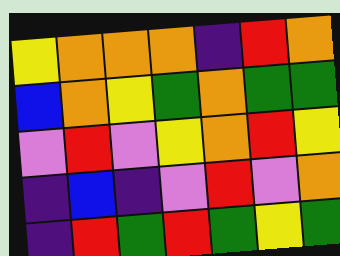[["yellow", "orange", "orange", "orange", "indigo", "red", "orange"], ["blue", "orange", "yellow", "green", "orange", "green", "green"], ["violet", "red", "violet", "yellow", "orange", "red", "yellow"], ["indigo", "blue", "indigo", "violet", "red", "violet", "orange"], ["indigo", "red", "green", "red", "green", "yellow", "green"]]